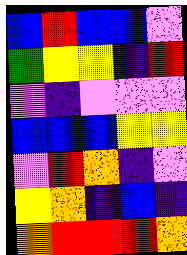[["blue", "red", "blue", "blue", "violet"], ["green", "yellow", "yellow", "indigo", "red"], ["violet", "indigo", "violet", "violet", "violet"], ["blue", "blue", "blue", "yellow", "yellow"], ["violet", "red", "orange", "indigo", "violet"], ["yellow", "orange", "indigo", "blue", "indigo"], ["orange", "red", "red", "red", "orange"]]